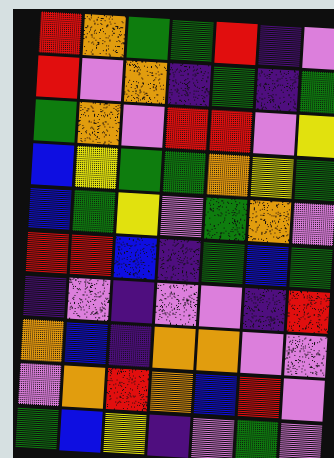[["red", "orange", "green", "green", "red", "indigo", "violet"], ["red", "violet", "orange", "indigo", "green", "indigo", "green"], ["green", "orange", "violet", "red", "red", "violet", "yellow"], ["blue", "yellow", "green", "green", "orange", "yellow", "green"], ["blue", "green", "yellow", "violet", "green", "orange", "violet"], ["red", "red", "blue", "indigo", "green", "blue", "green"], ["indigo", "violet", "indigo", "violet", "violet", "indigo", "red"], ["orange", "blue", "indigo", "orange", "orange", "violet", "violet"], ["violet", "orange", "red", "orange", "blue", "red", "violet"], ["green", "blue", "yellow", "indigo", "violet", "green", "violet"]]